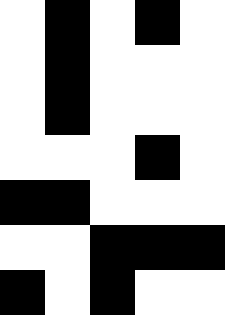[["white", "black", "white", "black", "white"], ["white", "black", "white", "white", "white"], ["white", "black", "white", "white", "white"], ["white", "white", "white", "black", "white"], ["black", "black", "white", "white", "white"], ["white", "white", "black", "black", "black"], ["black", "white", "black", "white", "white"]]